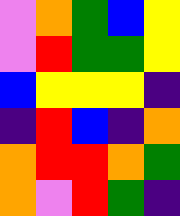[["violet", "orange", "green", "blue", "yellow"], ["violet", "red", "green", "green", "yellow"], ["blue", "yellow", "yellow", "yellow", "indigo"], ["indigo", "red", "blue", "indigo", "orange"], ["orange", "red", "red", "orange", "green"], ["orange", "violet", "red", "green", "indigo"]]